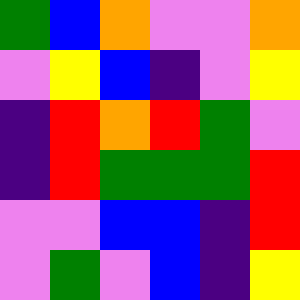[["green", "blue", "orange", "violet", "violet", "orange"], ["violet", "yellow", "blue", "indigo", "violet", "yellow"], ["indigo", "red", "orange", "red", "green", "violet"], ["indigo", "red", "green", "green", "green", "red"], ["violet", "violet", "blue", "blue", "indigo", "red"], ["violet", "green", "violet", "blue", "indigo", "yellow"]]